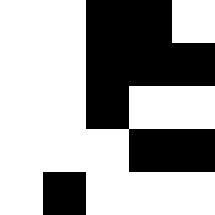[["white", "white", "black", "black", "white"], ["white", "white", "black", "black", "black"], ["white", "white", "black", "white", "white"], ["white", "white", "white", "black", "black"], ["white", "black", "white", "white", "white"]]